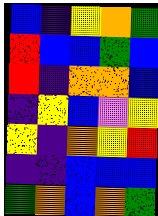[["blue", "indigo", "yellow", "orange", "green"], ["red", "blue", "blue", "green", "blue"], ["red", "indigo", "orange", "orange", "blue"], ["indigo", "yellow", "blue", "violet", "yellow"], ["yellow", "indigo", "orange", "yellow", "red"], ["indigo", "indigo", "blue", "blue", "blue"], ["green", "orange", "blue", "orange", "green"]]